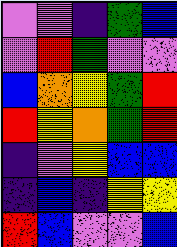[["violet", "violet", "indigo", "green", "blue"], ["violet", "red", "green", "violet", "violet"], ["blue", "orange", "yellow", "green", "red"], ["red", "yellow", "orange", "green", "red"], ["indigo", "violet", "yellow", "blue", "blue"], ["indigo", "blue", "indigo", "yellow", "yellow"], ["red", "blue", "violet", "violet", "blue"]]